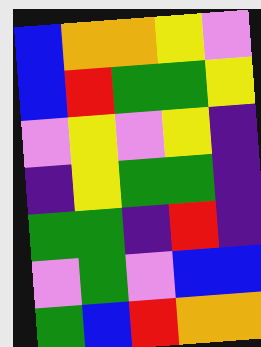[["blue", "orange", "orange", "yellow", "violet"], ["blue", "red", "green", "green", "yellow"], ["violet", "yellow", "violet", "yellow", "indigo"], ["indigo", "yellow", "green", "green", "indigo"], ["green", "green", "indigo", "red", "indigo"], ["violet", "green", "violet", "blue", "blue"], ["green", "blue", "red", "orange", "orange"]]